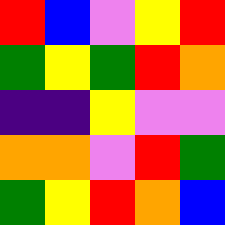[["red", "blue", "violet", "yellow", "red"], ["green", "yellow", "green", "red", "orange"], ["indigo", "indigo", "yellow", "violet", "violet"], ["orange", "orange", "violet", "red", "green"], ["green", "yellow", "red", "orange", "blue"]]